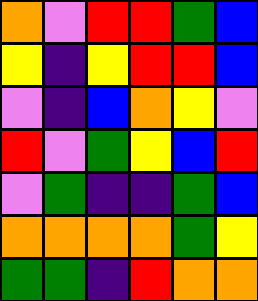[["orange", "violet", "red", "red", "green", "blue"], ["yellow", "indigo", "yellow", "red", "red", "blue"], ["violet", "indigo", "blue", "orange", "yellow", "violet"], ["red", "violet", "green", "yellow", "blue", "red"], ["violet", "green", "indigo", "indigo", "green", "blue"], ["orange", "orange", "orange", "orange", "green", "yellow"], ["green", "green", "indigo", "red", "orange", "orange"]]